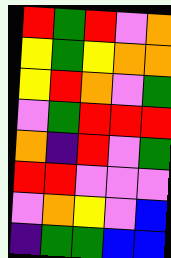[["red", "green", "red", "violet", "orange"], ["yellow", "green", "yellow", "orange", "orange"], ["yellow", "red", "orange", "violet", "green"], ["violet", "green", "red", "red", "red"], ["orange", "indigo", "red", "violet", "green"], ["red", "red", "violet", "violet", "violet"], ["violet", "orange", "yellow", "violet", "blue"], ["indigo", "green", "green", "blue", "blue"]]